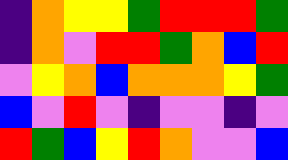[["indigo", "orange", "yellow", "yellow", "green", "red", "red", "red", "green"], ["indigo", "orange", "violet", "red", "red", "green", "orange", "blue", "red"], ["violet", "yellow", "orange", "blue", "orange", "orange", "orange", "yellow", "green"], ["blue", "violet", "red", "violet", "indigo", "violet", "violet", "indigo", "violet"], ["red", "green", "blue", "yellow", "red", "orange", "violet", "violet", "blue"]]